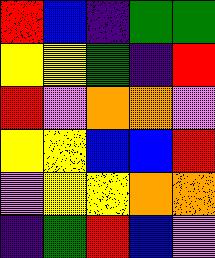[["red", "blue", "indigo", "green", "green"], ["yellow", "yellow", "green", "indigo", "red"], ["red", "violet", "orange", "orange", "violet"], ["yellow", "yellow", "blue", "blue", "red"], ["violet", "yellow", "yellow", "orange", "orange"], ["indigo", "green", "red", "blue", "violet"]]